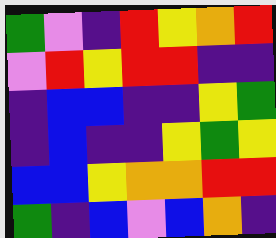[["green", "violet", "indigo", "red", "yellow", "orange", "red"], ["violet", "red", "yellow", "red", "red", "indigo", "indigo"], ["indigo", "blue", "blue", "indigo", "indigo", "yellow", "green"], ["indigo", "blue", "indigo", "indigo", "yellow", "green", "yellow"], ["blue", "blue", "yellow", "orange", "orange", "red", "red"], ["green", "indigo", "blue", "violet", "blue", "orange", "indigo"]]